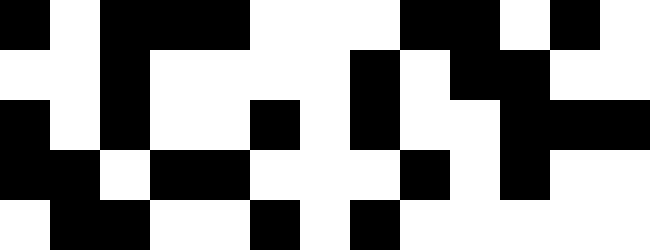[["black", "white", "black", "black", "black", "white", "white", "white", "black", "black", "white", "black", "white"], ["white", "white", "black", "white", "white", "white", "white", "black", "white", "black", "black", "white", "white"], ["black", "white", "black", "white", "white", "black", "white", "black", "white", "white", "black", "black", "black"], ["black", "black", "white", "black", "black", "white", "white", "white", "black", "white", "black", "white", "white"], ["white", "black", "black", "white", "white", "black", "white", "black", "white", "white", "white", "white", "white"]]